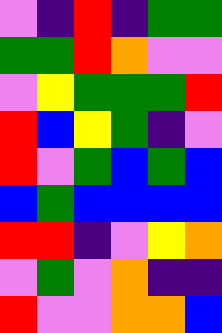[["violet", "indigo", "red", "indigo", "green", "green"], ["green", "green", "red", "orange", "violet", "violet"], ["violet", "yellow", "green", "green", "green", "red"], ["red", "blue", "yellow", "green", "indigo", "violet"], ["red", "violet", "green", "blue", "green", "blue"], ["blue", "green", "blue", "blue", "blue", "blue"], ["red", "red", "indigo", "violet", "yellow", "orange"], ["violet", "green", "violet", "orange", "indigo", "indigo"], ["red", "violet", "violet", "orange", "orange", "blue"]]